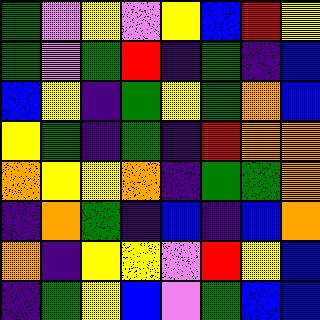[["green", "violet", "yellow", "violet", "yellow", "blue", "red", "yellow"], ["green", "violet", "green", "red", "indigo", "green", "indigo", "blue"], ["blue", "yellow", "indigo", "green", "yellow", "green", "orange", "blue"], ["yellow", "green", "indigo", "green", "indigo", "red", "orange", "orange"], ["orange", "yellow", "yellow", "orange", "indigo", "green", "green", "orange"], ["indigo", "orange", "green", "indigo", "blue", "indigo", "blue", "orange"], ["orange", "indigo", "yellow", "yellow", "violet", "red", "yellow", "blue"], ["indigo", "green", "yellow", "blue", "violet", "green", "blue", "blue"]]